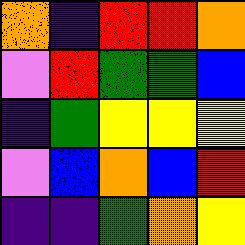[["orange", "indigo", "red", "red", "orange"], ["violet", "red", "green", "green", "blue"], ["indigo", "green", "yellow", "yellow", "yellow"], ["violet", "blue", "orange", "blue", "red"], ["indigo", "indigo", "green", "orange", "yellow"]]